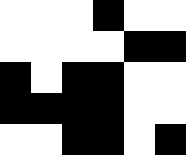[["white", "white", "white", "black", "white", "white"], ["white", "white", "white", "white", "black", "black"], ["black", "white", "black", "black", "white", "white"], ["black", "black", "black", "black", "white", "white"], ["white", "white", "black", "black", "white", "black"]]